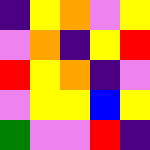[["indigo", "yellow", "orange", "violet", "yellow"], ["violet", "orange", "indigo", "yellow", "red"], ["red", "yellow", "orange", "indigo", "violet"], ["violet", "yellow", "yellow", "blue", "yellow"], ["green", "violet", "violet", "red", "indigo"]]